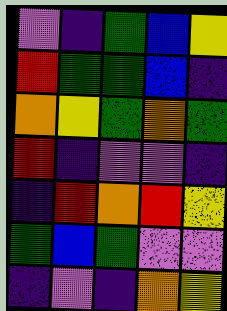[["violet", "indigo", "green", "blue", "yellow"], ["red", "green", "green", "blue", "indigo"], ["orange", "yellow", "green", "orange", "green"], ["red", "indigo", "violet", "violet", "indigo"], ["indigo", "red", "orange", "red", "yellow"], ["green", "blue", "green", "violet", "violet"], ["indigo", "violet", "indigo", "orange", "yellow"]]